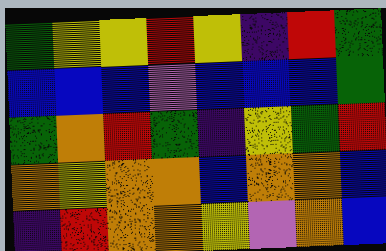[["green", "yellow", "yellow", "red", "yellow", "indigo", "red", "green"], ["blue", "blue", "blue", "violet", "blue", "blue", "blue", "green"], ["green", "orange", "red", "green", "indigo", "yellow", "green", "red"], ["orange", "yellow", "orange", "orange", "blue", "orange", "orange", "blue"], ["indigo", "red", "orange", "orange", "yellow", "violet", "orange", "blue"]]